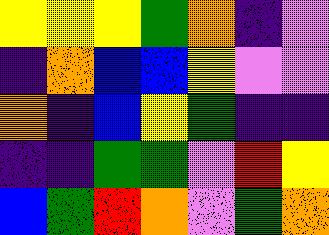[["yellow", "yellow", "yellow", "green", "orange", "indigo", "violet"], ["indigo", "orange", "blue", "blue", "yellow", "violet", "violet"], ["orange", "indigo", "blue", "yellow", "green", "indigo", "indigo"], ["indigo", "indigo", "green", "green", "violet", "red", "yellow"], ["blue", "green", "red", "orange", "violet", "green", "orange"]]